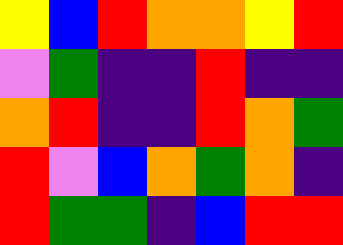[["yellow", "blue", "red", "orange", "orange", "yellow", "red"], ["violet", "green", "indigo", "indigo", "red", "indigo", "indigo"], ["orange", "red", "indigo", "indigo", "red", "orange", "green"], ["red", "violet", "blue", "orange", "green", "orange", "indigo"], ["red", "green", "green", "indigo", "blue", "red", "red"]]